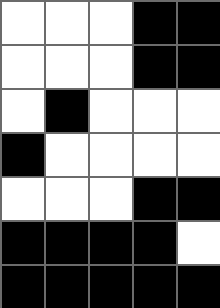[["white", "white", "white", "black", "black"], ["white", "white", "white", "black", "black"], ["white", "black", "white", "white", "white"], ["black", "white", "white", "white", "white"], ["white", "white", "white", "black", "black"], ["black", "black", "black", "black", "white"], ["black", "black", "black", "black", "black"]]